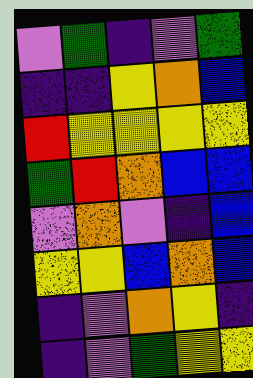[["violet", "green", "indigo", "violet", "green"], ["indigo", "indigo", "yellow", "orange", "blue"], ["red", "yellow", "yellow", "yellow", "yellow"], ["green", "red", "orange", "blue", "blue"], ["violet", "orange", "violet", "indigo", "blue"], ["yellow", "yellow", "blue", "orange", "blue"], ["indigo", "violet", "orange", "yellow", "indigo"], ["indigo", "violet", "green", "yellow", "yellow"]]